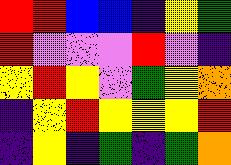[["red", "red", "blue", "blue", "indigo", "yellow", "green"], ["red", "violet", "violet", "violet", "red", "violet", "indigo"], ["yellow", "red", "yellow", "violet", "green", "yellow", "orange"], ["indigo", "yellow", "red", "yellow", "yellow", "yellow", "red"], ["indigo", "yellow", "indigo", "green", "indigo", "green", "orange"]]